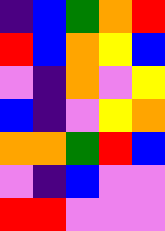[["indigo", "blue", "green", "orange", "red"], ["red", "blue", "orange", "yellow", "blue"], ["violet", "indigo", "orange", "violet", "yellow"], ["blue", "indigo", "violet", "yellow", "orange"], ["orange", "orange", "green", "red", "blue"], ["violet", "indigo", "blue", "violet", "violet"], ["red", "red", "violet", "violet", "violet"]]